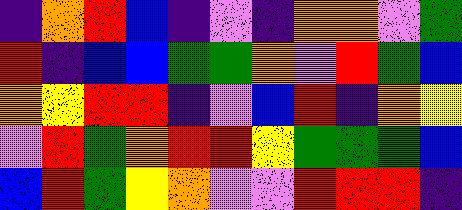[["indigo", "orange", "red", "blue", "indigo", "violet", "indigo", "orange", "orange", "violet", "green"], ["red", "indigo", "blue", "blue", "green", "green", "orange", "violet", "red", "green", "blue"], ["orange", "yellow", "red", "red", "indigo", "violet", "blue", "red", "indigo", "orange", "yellow"], ["violet", "red", "green", "orange", "red", "red", "yellow", "green", "green", "green", "blue"], ["blue", "red", "green", "yellow", "orange", "violet", "violet", "red", "red", "red", "indigo"]]